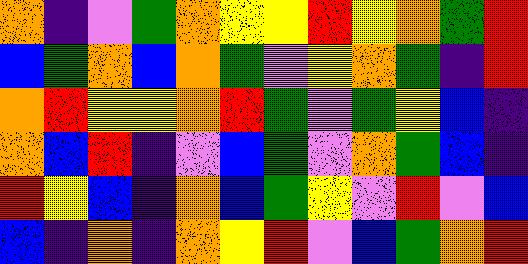[["orange", "indigo", "violet", "green", "orange", "yellow", "yellow", "red", "yellow", "orange", "green", "red"], ["blue", "green", "orange", "blue", "orange", "green", "violet", "yellow", "orange", "green", "indigo", "red"], ["orange", "red", "yellow", "yellow", "orange", "red", "green", "violet", "green", "yellow", "blue", "indigo"], ["orange", "blue", "red", "indigo", "violet", "blue", "green", "violet", "orange", "green", "blue", "indigo"], ["red", "yellow", "blue", "indigo", "orange", "blue", "green", "yellow", "violet", "red", "violet", "blue"], ["blue", "indigo", "orange", "indigo", "orange", "yellow", "red", "violet", "blue", "green", "orange", "red"]]